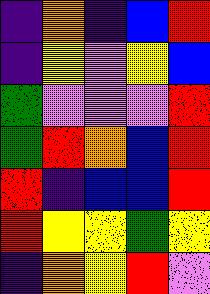[["indigo", "orange", "indigo", "blue", "red"], ["indigo", "yellow", "violet", "yellow", "blue"], ["green", "violet", "violet", "violet", "red"], ["green", "red", "orange", "blue", "red"], ["red", "indigo", "blue", "blue", "red"], ["red", "yellow", "yellow", "green", "yellow"], ["indigo", "orange", "yellow", "red", "violet"]]